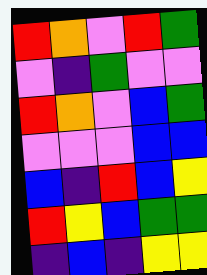[["red", "orange", "violet", "red", "green"], ["violet", "indigo", "green", "violet", "violet"], ["red", "orange", "violet", "blue", "green"], ["violet", "violet", "violet", "blue", "blue"], ["blue", "indigo", "red", "blue", "yellow"], ["red", "yellow", "blue", "green", "green"], ["indigo", "blue", "indigo", "yellow", "yellow"]]